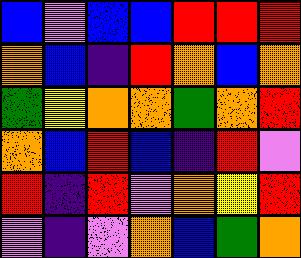[["blue", "violet", "blue", "blue", "red", "red", "red"], ["orange", "blue", "indigo", "red", "orange", "blue", "orange"], ["green", "yellow", "orange", "orange", "green", "orange", "red"], ["orange", "blue", "red", "blue", "indigo", "red", "violet"], ["red", "indigo", "red", "violet", "orange", "yellow", "red"], ["violet", "indigo", "violet", "orange", "blue", "green", "orange"]]